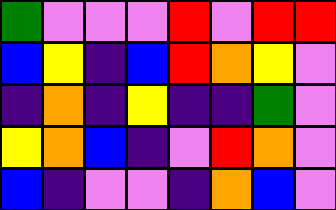[["green", "violet", "violet", "violet", "red", "violet", "red", "red"], ["blue", "yellow", "indigo", "blue", "red", "orange", "yellow", "violet"], ["indigo", "orange", "indigo", "yellow", "indigo", "indigo", "green", "violet"], ["yellow", "orange", "blue", "indigo", "violet", "red", "orange", "violet"], ["blue", "indigo", "violet", "violet", "indigo", "orange", "blue", "violet"]]